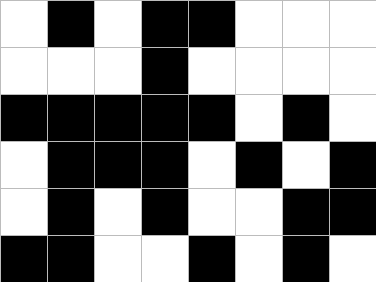[["white", "black", "white", "black", "black", "white", "white", "white"], ["white", "white", "white", "black", "white", "white", "white", "white"], ["black", "black", "black", "black", "black", "white", "black", "white"], ["white", "black", "black", "black", "white", "black", "white", "black"], ["white", "black", "white", "black", "white", "white", "black", "black"], ["black", "black", "white", "white", "black", "white", "black", "white"]]